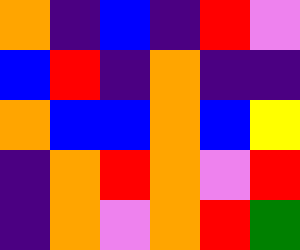[["orange", "indigo", "blue", "indigo", "red", "violet"], ["blue", "red", "indigo", "orange", "indigo", "indigo"], ["orange", "blue", "blue", "orange", "blue", "yellow"], ["indigo", "orange", "red", "orange", "violet", "red"], ["indigo", "orange", "violet", "orange", "red", "green"]]